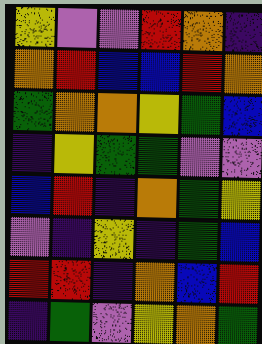[["yellow", "violet", "violet", "red", "orange", "indigo"], ["orange", "red", "blue", "blue", "red", "orange"], ["green", "orange", "orange", "yellow", "green", "blue"], ["indigo", "yellow", "green", "green", "violet", "violet"], ["blue", "red", "indigo", "orange", "green", "yellow"], ["violet", "indigo", "yellow", "indigo", "green", "blue"], ["red", "red", "indigo", "orange", "blue", "red"], ["indigo", "green", "violet", "yellow", "orange", "green"]]